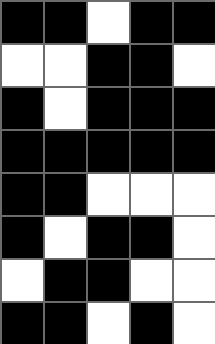[["black", "black", "white", "black", "black"], ["white", "white", "black", "black", "white"], ["black", "white", "black", "black", "black"], ["black", "black", "black", "black", "black"], ["black", "black", "white", "white", "white"], ["black", "white", "black", "black", "white"], ["white", "black", "black", "white", "white"], ["black", "black", "white", "black", "white"]]